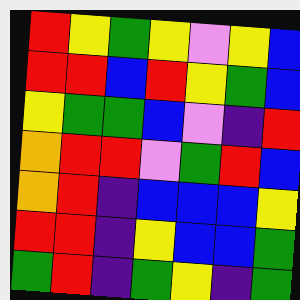[["red", "yellow", "green", "yellow", "violet", "yellow", "blue"], ["red", "red", "blue", "red", "yellow", "green", "blue"], ["yellow", "green", "green", "blue", "violet", "indigo", "red"], ["orange", "red", "red", "violet", "green", "red", "blue"], ["orange", "red", "indigo", "blue", "blue", "blue", "yellow"], ["red", "red", "indigo", "yellow", "blue", "blue", "green"], ["green", "red", "indigo", "green", "yellow", "indigo", "green"]]